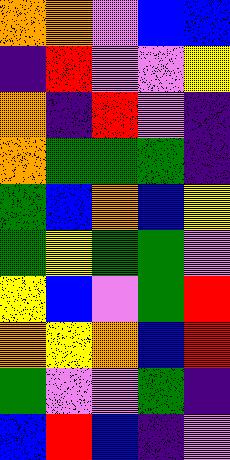[["orange", "orange", "violet", "blue", "blue"], ["indigo", "red", "violet", "violet", "yellow"], ["orange", "indigo", "red", "violet", "indigo"], ["orange", "green", "green", "green", "indigo"], ["green", "blue", "orange", "blue", "yellow"], ["green", "yellow", "green", "green", "violet"], ["yellow", "blue", "violet", "green", "red"], ["orange", "yellow", "orange", "blue", "red"], ["green", "violet", "violet", "green", "indigo"], ["blue", "red", "blue", "indigo", "violet"]]